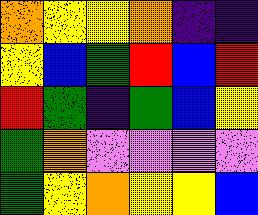[["orange", "yellow", "yellow", "orange", "indigo", "indigo"], ["yellow", "blue", "green", "red", "blue", "red"], ["red", "green", "indigo", "green", "blue", "yellow"], ["green", "orange", "violet", "violet", "violet", "violet"], ["green", "yellow", "orange", "yellow", "yellow", "blue"]]